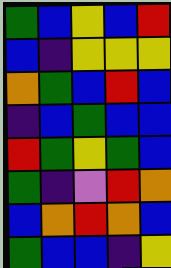[["green", "blue", "yellow", "blue", "red"], ["blue", "indigo", "yellow", "yellow", "yellow"], ["orange", "green", "blue", "red", "blue"], ["indigo", "blue", "green", "blue", "blue"], ["red", "green", "yellow", "green", "blue"], ["green", "indigo", "violet", "red", "orange"], ["blue", "orange", "red", "orange", "blue"], ["green", "blue", "blue", "indigo", "yellow"]]